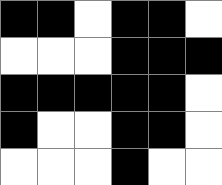[["black", "black", "white", "black", "black", "white"], ["white", "white", "white", "black", "black", "black"], ["black", "black", "black", "black", "black", "white"], ["black", "white", "white", "black", "black", "white"], ["white", "white", "white", "black", "white", "white"]]